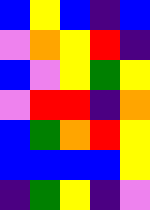[["blue", "yellow", "blue", "indigo", "blue"], ["violet", "orange", "yellow", "red", "indigo"], ["blue", "violet", "yellow", "green", "yellow"], ["violet", "red", "red", "indigo", "orange"], ["blue", "green", "orange", "red", "yellow"], ["blue", "blue", "blue", "blue", "yellow"], ["indigo", "green", "yellow", "indigo", "violet"]]